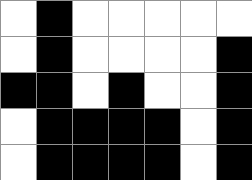[["white", "black", "white", "white", "white", "white", "white"], ["white", "black", "white", "white", "white", "white", "black"], ["black", "black", "white", "black", "white", "white", "black"], ["white", "black", "black", "black", "black", "white", "black"], ["white", "black", "black", "black", "black", "white", "black"]]